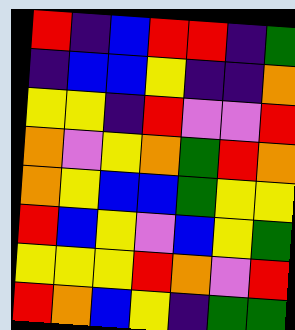[["red", "indigo", "blue", "red", "red", "indigo", "green"], ["indigo", "blue", "blue", "yellow", "indigo", "indigo", "orange"], ["yellow", "yellow", "indigo", "red", "violet", "violet", "red"], ["orange", "violet", "yellow", "orange", "green", "red", "orange"], ["orange", "yellow", "blue", "blue", "green", "yellow", "yellow"], ["red", "blue", "yellow", "violet", "blue", "yellow", "green"], ["yellow", "yellow", "yellow", "red", "orange", "violet", "red"], ["red", "orange", "blue", "yellow", "indigo", "green", "green"]]